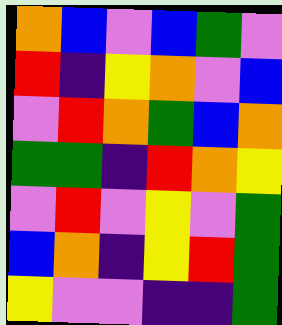[["orange", "blue", "violet", "blue", "green", "violet"], ["red", "indigo", "yellow", "orange", "violet", "blue"], ["violet", "red", "orange", "green", "blue", "orange"], ["green", "green", "indigo", "red", "orange", "yellow"], ["violet", "red", "violet", "yellow", "violet", "green"], ["blue", "orange", "indigo", "yellow", "red", "green"], ["yellow", "violet", "violet", "indigo", "indigo", "green"]]